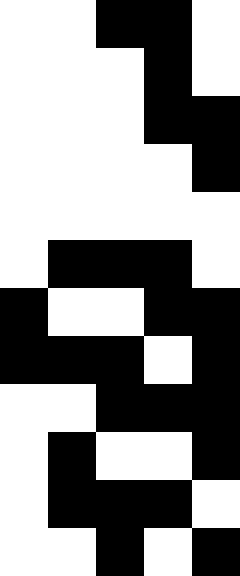[["white", "white", "black", "black", "white"], ["white", "white", "white", "black", "white"], ["white", "white", "white", "black", "black"], ["white", "white", "white", "white", "black"], ["white", "white", "white", "white", "white"], ["white", "black", "black", "black", "white"], ["black", "white", "white", "black", "black"], ["black", "black", "black", "white", "black"], ["white", "white", "black", "black", "black"], ["white", "black", "white", "white", "black"], ["white", "black", "black", "black", "white"], ["white", "white", "black", "white", "black"]]